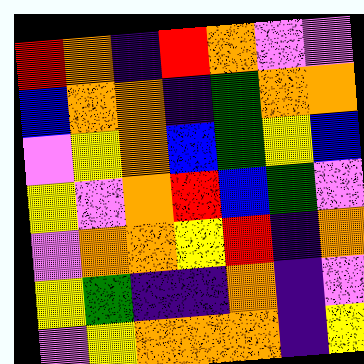[["red", "orange", "indigo", "red", "orange", "violet", "violet"], ["blue", "orange", "orange", "indigo", "green", "orange", "orange"], ["violet", "yellow", "orange", "blue", "green", "yellow", "blue"], ["yellow", "violet", "orange", "red", "blue", "green", "violet"], ["violet", "orange", "orange", "yellow", "red", "indigo", "orange"], ["yellow", "green", "indigo", "indigo", "orange", "indigo", "violet"], ["violet", "yellow", "orange", "orange", "orange", "indigo", "yellow"]]